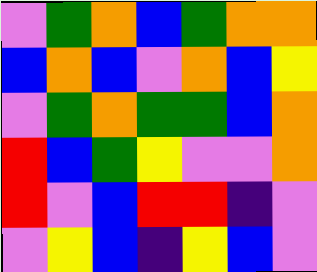[["violet", "green", "orange", "blue", "green", "orange", "orange"], ["blue", "orange", "blue", "violet", "orange", "blue", "yellow"], ["violet", "green", "orange", "green", "green", "blue", "orange"], ["red", "blue", "green", "yellow", "violet", "violet", "orange"], ["red", "violet", "blue", "red", "red", "indigo", "violet"], ["violet", "yellow", "blue", "indigo", "yellow", "blue", "violet"]]